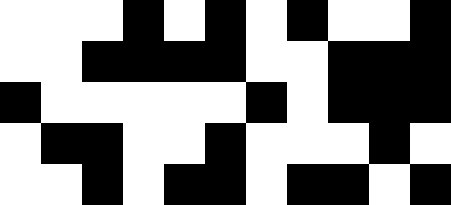[["white", "white", "white", "black", "white", "black", "white", "black", "white", "white", "black"], ["white", "white", "black", "black", "black", "black", "white", "white", "black", "black", "black"], ["black", "white", "white", "white", "white", "white", "black", "white", "black", "black", "black"], ["white", "black", "black", "white", "white", "black", "white", "white", "white", "black", "white"], ["white", "white", "black", "white", "black", "black", "white", "black", "black", "white", "black"]]